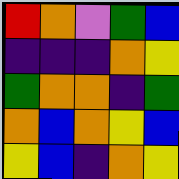[["red", "orange", "violet", "green", "blue"], ["indigo", "indigo", "indigo", "orange", "yellow"], ["green", "orange", "orange", "indigo", "green"], ["orange", "blue", "orange", "yellow", "blue"], ["yellow", "blue", "indigo", "orange", "yellow"]]